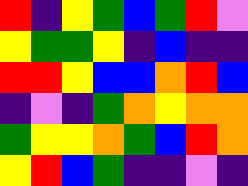[["red", "indigo", "yellow", "green", "blue", "green", "red", "violet"], ["yellow", "green", "green", "yellow", "indigo", "blue", "indigo", "indigo"], ["red", "red", "yellow", "blue", "blue", "orange", "red", "blue"], ["indigo", "violet", "indigo", "green", "orange", "yellow", "orange", "orange"], ["green", "yellow", "yellow", "orange", "green", "blue", "red", "orange"], ["yellow", "red", "blue", "green", "indigo", "indigo", "violet", "indigo"]]